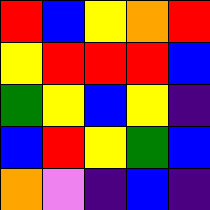[["red", "blue", "yellow", "orange", "red"], ["yellow", "red", "red", "red", "blue"], ["green", "yellow", "blue", "yellow", "indigo"], ["blue", "red", "yellow", "green", "blue"], ["orange", "violet", "indigo", "blue", "indigo"]]